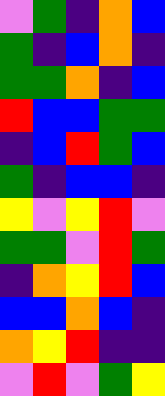[["violet", "green", "indigo", "orange", "blue"], ["green", "indigo", "blue", "orange", "indigo"], ["green", "green", "orange", "indigo", "blue"], ["red", "blue", "blue", "green", "green"], ["indigo", "blue", "red", "green", "blue"], ["green", "indigo", "blue", "blue", "indigo"], ["yellow", "violet", "yellow", "red", "violet"], ["green", "green", "violet", "red", "green"], ["indigo", "orange", "yellow", "red", "blue"], ["blue", "blue", "orange", "blue", "indigo"], ["orange", "yellow", "red", "indigo", "indigo"], ["violet", "red", "violet", "green", "yellow"]]